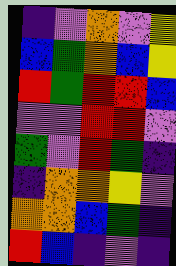[["indigo", "violet", "orange", "violet", "yellow"], ["blue", "green", "orange", "blue", "yellow"], ["red", "green", "red", "red", "blue"], ["violet", "violet", "red", "red", "violet"], ["green", "violet", "red", "green", "indigo"], ["indigo", "orange", "orange", "yellow", "violet"], ["orange", "orange", "blue", "green", "indigo"], ["red", "blue", "indigo", "violet", "indigo"]]